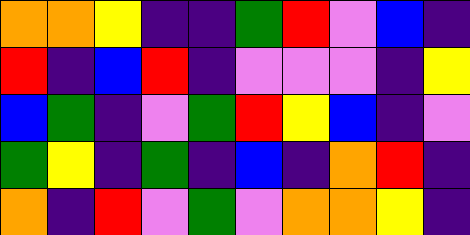[["orange", "orange", "yellow", "indigo", "indigo", "green", "red", "violet", "blue", "indigo"], ["red", "indigo", "blue", "red", "indigo", "violet", "violet", "violet", "indigo", "yellow"], ["blue", "green", "indigo", "violet", "green", "red", "yellow", "blue", "indigo", "violet"], ["green", "yellow", "indigo", "green", "indigo", "blue", "indigo", "orange", "red", "indigo"], ["orange", "indigo", "red", "violet", "green", "violet", "orange", "orange", "yellow", "indigo"]]